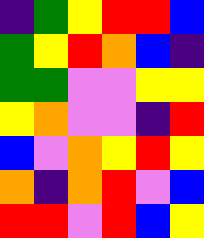[["indigo", "green", "yellow", "red", "red", "blue"], ["green", "yellow", "red", "orange", "blue", "indigo"], ["green", "green", "violet", "violet", "yellow", "yellow"], ["yellow", "orange", "violet", "violet", "indigo", "red"], ["blue", "violet", "orange", "yellow", "red", "yellow"], ["orange", "indigo", "orange", "red", "violet", "blue"], ["red", "red", "violet", "red", "blue", "yellow"]]